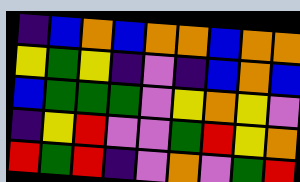[["indigo", "blue", "orange", "blue", "orange", "orange", "blue", "orange", "orange"], ["yellow", "green", "yellow", "indigo", "violet", "indigo", "blue", "orange", "blue"], ["blue", "green", "green", "green", "violet", "yellow", "orange", "yellow", "violet"], ["indigo", "yellow", "red", "violet", "violet", "green", "red", "yellow", "orange"], ["red", "green", "red", "indigo", "violet", "orange", "violet", "green", "red"]]